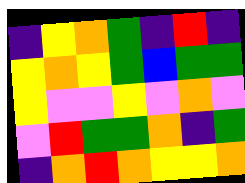[["indigo", "yellow", "orange", "green", "indigo", "red", "indigo"], ["yellow", "orange", "yellow", "green", "blue", "green", "green"], ["yellow", "violet", "violet", "yellow", "violet", "orange", "violet"], ["violet", "red", "green", "green", "orange", "indigo", "green"], ["indigo", "orange", "red", "orange", "yellow", "yellow", "orange"]]